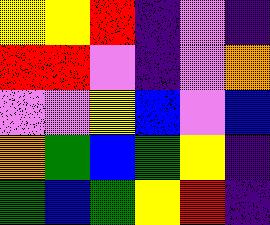[["yellow", "yellow", "red", "indigo", "violet", "indigo"], ["red", "red", "violet", "indigo", "violet", "orange"], ["violet", "violet", "yellow", "blue", "violet", "blue"], ["orange", "green", "blue", "green", "yellow", "indigo"], ["green", "blue", "green", "yellow", "red", "indigo"]]